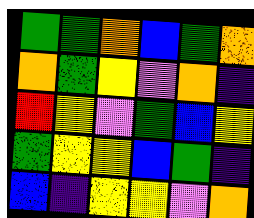[["green", "green", "orange", "blue", "green", "orange"], ["orange", "green", "yellow", "violet", "orange", "indigo"], ["red", "yellow", "violet", "green", "blue", "yellow"], ["green", "yellow", "yellow", "blue", "green", "indigo"], ["blue", "indigo", "yellow", "yellow", "violet", "orange"]]